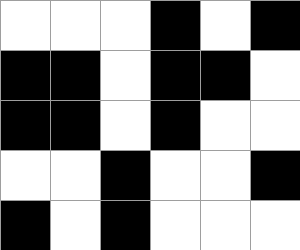[["white", "white", "white", "black", "white", "black"], ["black", "black", "white", "black", "black", "white"], ["black", "black", "white", "black", "white", "white"], ["white", "white", "black", "white", "white", "black"], ["black", "white", "black", "white", "white", "white"]]